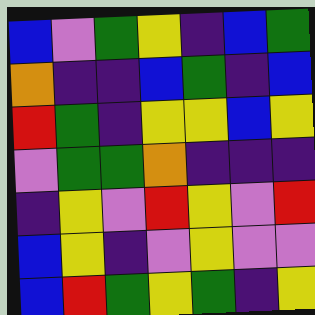[["blue", "violet", "green", "yellow", "indigo", "blue", "green"], ["orange", "indigo", "indigo", "blue", "green", "indigo", "blue"], ["red", "green", "indigo", "yellow", "yellow", "blue", "yellow"], ["violet", "green", "green", "orange", "indigo", "indigo", "indigo"], ["indigo", "yellow", "violet", "red", "yellow", "violet", "red"], ["blue", "yellow", "indigo", "violet", "yellow", "violet", "violet"], ["blue", "red", "green", "yellow", "green", "indigo", "yellow"]]